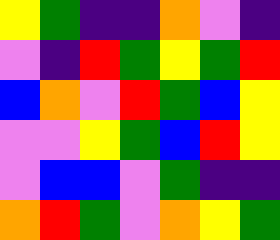[["yellow", "green", "indigo", "indigo", "orange", "violet", "indigo"], ["violet", "indigo", "red", "green", "yellow", "green", "red"], ["blue", "orange", "violet", "red", "green", "blue", "yellow"], ["violet", "violet", "yellow", "green", "blue", "red", "yellow"], ["violet", "blue", "blue", "violet", "green", "indigo", "indigo"], ["orange", "red", "green", "violet", "orange", "yellow", "green"]]